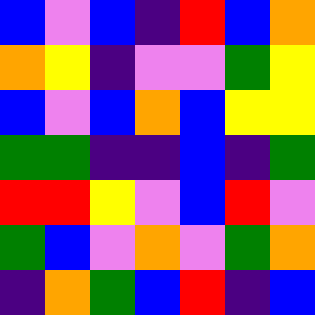[["blue", "violet", "blue", "indigo", "red", "blue", "orange"], ["orange", "yellow", "indigo", "violet", "violet", "green", "yellow"], ["blue", "violet", "blue", "orange", "blue", "yellow", "yellow"], ["green", "green", "indigo", "indigo", "blue", "indigo", "green"], ["red", "red", "yellow", "violet", "blue", "red", "violet"], ["green", "blue", "violet", "orange", "violet", "green", "orange"], ["indigo", "orange", "green", "blue", "red", "indigo", "blue"]]